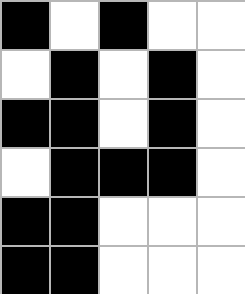[["black", "white", "black", "white", "white"], ["white", "black", "white", "black", "white"], ["black", "black", "white", "black", "white"], ["white", "black", "black", "black", "white"], ["black", "black", "white", "white", "white"], ["black", "black", "white", "white", "white"]]